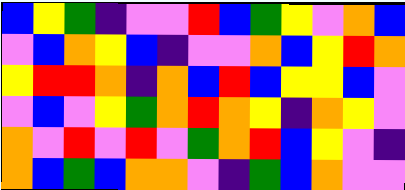[["blue", "yellow", "green", "indigo", "violet", "violet", "red", "blue", "green", "yellow", "violet", "orange", "blue"], ["violet", "blue", "orange", "yellow", "blue", "indigo", "violet", "violet", "orange", "blue", "yellow", "red", "orange"], ["yellow", "red", "red", "orange", "indigo", "orange", "blue", "red", "blue", "yellow", "yellow", "blue", "violet"], ["violet", "blue", "violet", "yellow", "green", "orange", "red", "orange", "yellow", "indigo", "orange", "yellow", "violet"], ["orange", "violet", "red", "violet", "red", "violet", "green", "orange", "red", "blue", "yellow", "violet", "indigo"], ["orange", "blue", "green", "blue", "orange", "orange", "violet", "indigo", "green", "blue", "orange", "violet", "violet"]]